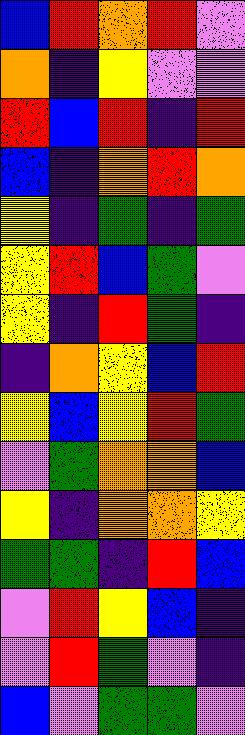[["blue", "red", "orange", "red", "violet"], ["orange", "indigo", "yellow", "violet", "violet"], ["red", "blue", "red", "indigo", "red"], ["blue", "indigo", "orange", "red", "orange"], ["yellow", "indigo", "green", "indigo", "green"], ["yellow", "red", "blue", "green", "violet"], ["yellow", "indigo", "red", "green", "indigo"], ["indigo", "orange", "yellow", "blue", "red"], ["yellow", "blue", "yellow", "red", "green"], ["violet", "green", "orange", "orange", "blue"], ["yellow", "indigo", "orange", "orange", "yellow"], ["green", "green", "indigo", "red", "blue"], ["violet", "red", "yellow", "blue", "indigo"], ["violet", "red", "green", "violet", "indigo"], ["blue", "violet", "green", "green", "violet"]]